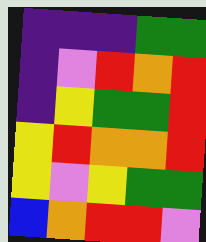[["indigo", "indigo", "indigo", "green", "green"], ["indigo", "violet", "red", "orange", "red"], ["indigo", "yellow", "green", "green", "red"], ["yellow", "red", "orange", "orange", "red"], ["yellow", "violet", "yellow", "green", "green"], ["blue", "orange", "red", "red", "violet"]]